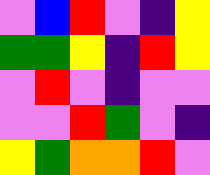[["violet", "blue", "red", "violet", "indigo", "yellow"], ["green", "green", "yellow", "indigo", "red", "yellow"], ["violet", "red", "violet", "indigo", "violet", "violet"], ["violet", "violet", "red", "green", "violet", "indigo"], ["yellow", "green", "orange", "orange", "red", "violet"]]